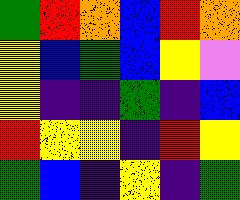[["green", "red", "orange", "blue", "red", "orange"], ["yellow", "blue", "green", "blue", "yellow", "violet"], ["yellow", "indigo", "indigo", "green", "indigo", "blue"], ["red", "yellow", "yellow", "indigo", "red", "yellow"], ["green", "blue", "indigo", "yellow", "indigo", "green"]]